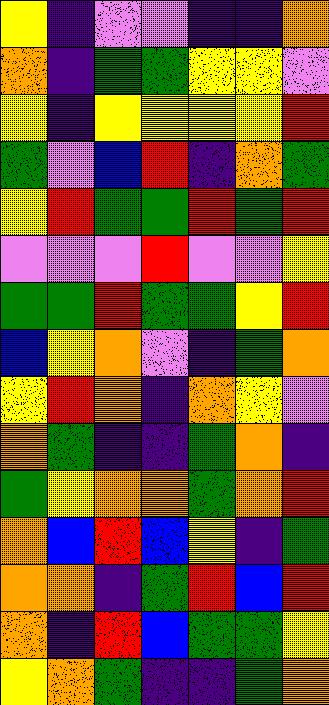[["yellow", "indigo", "violet", "violet", "indigo", "indigo", "orange"], ["orange", "indigo", "green", "green", "yellow", "yellow", "violet"], ["yellow", "indigo", "yellow", "yellow", "yellow", "yellow", "red"], ["green", "violet", "blue", "red", "indigo", "orange", "green"], ["yellow", "red", "green", "green", "red", "green", "red"], ["violet", "violet", "violet", "red", "violet", "violet", "yellow"], ["green", "green", "red", "green", "green", "yellow", "red"], ["blue", "yellow", "orange", "violet", "indigo", "green", "orange"], ["yellow", "red", "orange", "indigo", "orange", "yellow", "violet"], ["orange", "green", "indigo", "indigo", "green", "orange", "indigo"], ["green", "yellow", "orange", "orange", "green", "orange", "red"], ["orange", "blue", "red", "blue", "yellow", "indigo", "green"], ["orange", "orange", "indigo", "green", "red", "blue", "red"], ["orange", "indigo", "red", "blue", "green", "green", "yellow"], ["yellow", "orange", "green", "indigo", "indigo", "green", "orange"]]